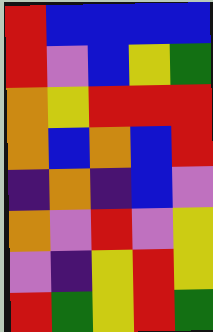[["red", "blue", "blue", "blue", "blue"], ["red", "violet", "blue", "yellow", "green"], ["orange", "yellow", "red", "red", "red"], ["orange", "blue", "orange", "blue", "red"], ["indigo", "orange", "indigo", "blue", "violet"], ["orange", "violet", "red", "violet", "yellow"], ["violet", "indigo", "yellow", "red", "yellow"], ["red", "green", "yellow", "red", "green"]]